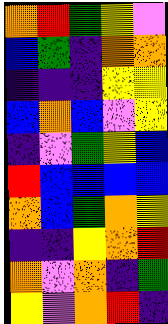[["orange", "red", "green", "yellow", "violet"], ["blue", "green", "indigo", "orange", "orange"], ["indigo", "indigo", "indigo", "yellow", "yellow"], ["blue", "orange", "blue", "violet", "yellow"], ["indigo", "violet", "green", "yellow", "blue"], ["red", "blue", "blue", "blue", "blue"], ["orange", "blue", "green", "orange", "yellow"], ["indigo", "indigo", "yellow", "orange", "red"], ["orange", "violet", "orange", "indigo", "green"], ["yellow", "violet", "orange", "red", "indigo"]]